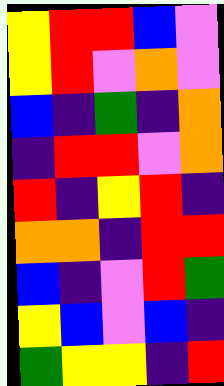[["yellow", "red", "red", "blue", "violet"], ["yellow", "red", "violet", "orange", "violet"], ["blue", "indigo", "green", "indigo", "orange"], ["indigo", "red", "red", "violet", "orange"], ["red", "indigo", "yellow", "red", "indigo"], ["orange", "orange", "indigo", "red", "red"], ["blue", "indigo", "violet", "red", "green"], ["yellow", "blue", "violet", "blue", "indigo"], ["green", "yellow", "yellow", "indigo", "red"]]